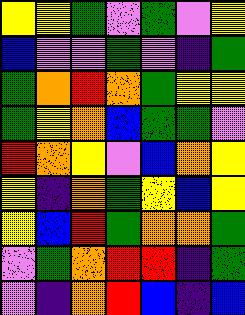[["yellow", "yellow", "green", "violet", "green", "violet", "yellow"], ["blue", "violet", "violet", "green", "violet", "indigo", "green"], ["green", "orange", "red", "orange", "green", "yellow", "yellow"], ["green", "yellow", "orange", "blue", "green", "green", "violet"], ["red", "orange", "yellow", "violet", "blue", "orange", "yellow"], ["yellow", "indigo", "orange", "green", "yellow", "blue", "yellow"], ["yellow", "blue", "red", "green", "orange", "orange", "green"], ["violet", "green", "orange", "red", "red", "indigo", "green"], ["violet", "indigo", "orange", "red", "blue", "indigo", "blue"]]